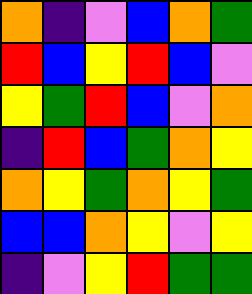[["orange", "indigo", "violet", "blue", "orange", "green"], ["red", "blue", "yellow", "red", "blue", "violet"], ["yellow", "green", "red", "blue", "violet", "orange"], ["indigo", "red", "blue", "green", "orange", "yellow"], ["orange", "yellow", "green", "orange", "yellow", "green"], ["blue", "blue", "orange", "yellow", "violet", "yellow"], ["indigo", "violet", "yellow", "red", "green", "green"]]